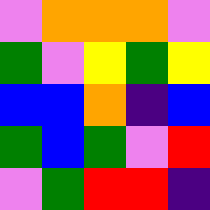[["violet", "orange", "orange", "orange", "violet"], ["green", "violet", "yellow", "green", "yellow"], ["blue", "blue", "orange", "indigo", "blue"], ["green", "blue", "green", "violet", "red"], ["violet", "green", "red", "red", "indigo"]]